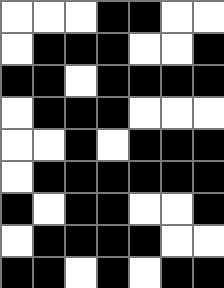[["white", "white", "white", "black", "black", "white", "white"], ["white", "black", "black", "black", "white", "white", "black"], ["black", "black", "white", "black", "black", "black", "black"], ["white", "black", "black", "black", "white", "white", "white"], ["white", "white", "black", "white", "black", "black", "black"], ["white", "black", "black", "black", "black", "black", "black"], ["black", "white", "black", "black", "white", "white", "black"], ["white", "black", "black", "black", "black", "white", "white"], ["black", "black", "white", "black", "white", "black", "black"]]